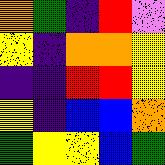[["orange", "green", "indigo", "red", "violet"], ["yellow", "indigo", "orange", "orange", "yellow"], ["indigo", "indigo", "red", "red", "yellow"], ["yellow", "indigo", "blue", "blue", "orange"], ["green", "yellow", "yellow", "blue", "green"]]